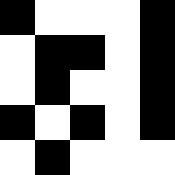[["black", "white", "white", "white", "black"], ["white", "black", "black", "white", "black"], ["white", "black", "white", "white", "black"], ["black", "white", "black", "white", "black"], ["white", "black", "white", "white", "white"]]